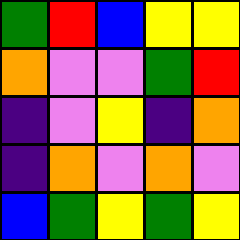[["green", "red", "blue", "yellow", "yellow"], ["orange", "violet", "violet", "green", "red"], ["indigo", "violet", "yellow", "indigo", "orange"], ["indigo", "orange", "violet", "orange", "violet"], ["blue", "green", "yellow", "green", "yellow"]]